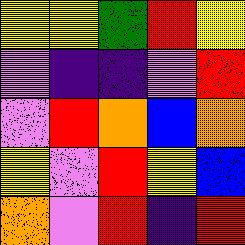[["yellow", "yellow", "green", "red", "yellow"], ["violet", "indigo", "indigo", "violet", "red"], ["violet", "red", "orange", "blue", "orange"], ["yellow", "violet", "red", "yellow", "blue"], ["orange", "violet", "red", "indigo", "red"]]